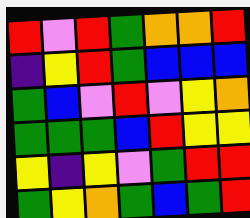[["red", "violet", "red", "green", "orange", "orange", "red"], ["indigo", "yellow", "red", "green", "blue", "blue", "blue"], ["green", "blue", "violet", "red", "violet", "yellow", "orange"], ["green", "green", "green", "blue", "red", "yellow", "yellow"], ["yellow", "indigo", "yellow", "violet", "green", "red", "red"], ["green", "yellow", "orange", "green", "blue", "green", "red"]]